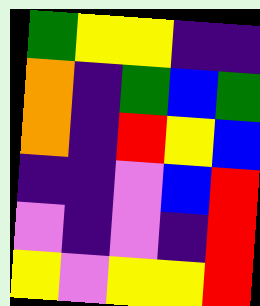[["green", "yellow", "yellow", "indigo", "indigo"], ["orange", "indigo", "green", "blue", "green"], ["orange", "indigo", "red", "yellow", "blue"], ["indigo", "indigo", "violet", "blue", "red"], ["violet", "indigo", "violet", "indigo", "red"], ["yellow", "violet", "yellow", "yellow", "red"]]